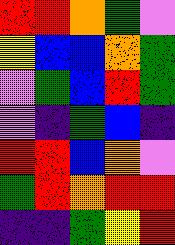[["red", "red", "orange", "green", "violet"], ["yellow", "blue", "blue", "orange", "green"], ["violet", "green", "blue", "red", "green"], ["violet", "indigo", "green", "blue", "indigo"], ["red", "red", "blue", "orange", "violet"], ["green", "red", "orange", "red", "red"], ["indigo", "indigo", "green", "yellow", "red"]]